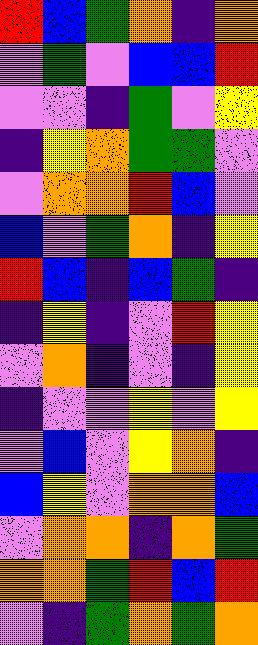[["red", "blue", "green", "orange", "indigo", "orange"], ["violet", "green", "violet", "blue", "blue", "red"], ["violet", "violet", "indigo", "green", "violet", "yellow"], ["indigo", "yellow", "orange", "green", "green", "violet"], ["violet", "orange", "orange", "red", "blue", "violet"], ["blue", "violet", "green", "orange", "indigo", "yellow"], ["red", "blue", "indigo", "blue", "green", "indigo"], ["indigo", "yellow", "indigo", "violet", "red", "yellow"], ["violet", "orange", "indigo", "violet", "indigo", "yellow"], ["indigo", "violet", "violet", "yellow", "violet", "yellow"], ["violet", "blue", "violet", "yellow", "orange", "indigo"], ["blue", "yellow", "violet", "orange", "orange", "blue"], ["violet", "orange", "orange", "indigo", "orange", "green"], ["orange", "orange", "green", "red", "blue", "red"], ["violet", "indigo", "green", "orange", "green", "orange"]]